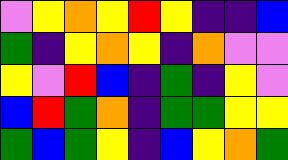[["violet", "yellow", "orange", "yellow", "red", "yellow", "indigo", "indigo", "blue"], ["green", "indigo", "yellow", "orange", "yellow", "indigo", "orange", "violet", "violet"], ["yellow", "violet", "red", "blue", "indigo", "green", "indigo", "yellow", "violet"], ["blue", "red", "green", "orange", "indigo", "green", "green", "yellow", "yellow"], ["green", "blue", "green", "yellow", "indigo", "blue", "yellow", "orange", "green"]]